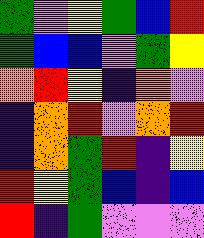[["green", "violet", "yellow", "green", "blue", "red"], ["green", "blue", "blue", "violet", "green", "yellow"], ["orange", "red", "yellow", "indigo", "orange", "violet"], ["indigo", "orange", "red", "violet", "orange", "red"], ["indigo", "orange", "green", "red", "indigo", "yellow"], ["red", "yellow", "green", "blue", "indigo", "blue"], ["red", "indigo", "green", "violet", "violet", "violet"]]